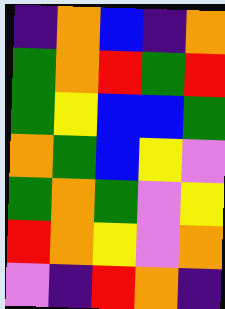[["indigo", "orange", "blue", "indigo", "orange"], ["green", "orange", "red", "green", "red"], ["green", "yellow", "blue", "blue", "green"], ["orange", "green", "blue", "yellow", "violet"], ["green", "orange", "green", "violet", "yellow"], ["red", "orange", "yellow", "violet", "orange"], ["violet", "indigo", "red", "orange", "indigo"]]